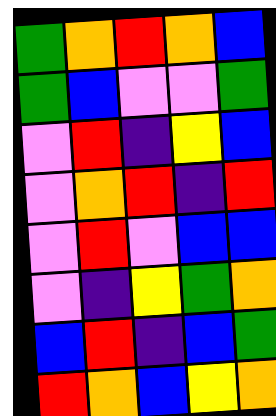[["green", "orange", "red", "orange", "blue"], ["green", "blue", "violet", "violet", "green"], ["violet", "red", "indigo", "yellow", "blue"], ["violet", "orange", "red", "indigo", "red"], ["violet", "red", "violet", "blue", "blue"], ["violet", "indigo", "yellow", "green", "orange"], ["blue", "red", "indigo", "blue", "green"], ["red", "orange", "blue", "yellow", "orange"]]